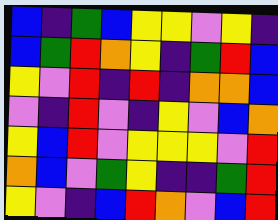[["blue", "indigo", "green", "blue", "yellow", "yellow", "violet", "yellow", "indigo"], ["blue", "green", "red", "orange", "yellow", "indigo", "green", "red", "blue"], ["yellow", "violet", "red", "indigo", "red", "indigo", "orange", "orange", "blue"], ["violet", "indigo", "red", "violet", "indigo", "yellow", "violet", "blue", "orange"], ["yellow", "blue", "red", "violet", "yellow", "yellow", "yellow", "violet", "red"], ["orange", "blue", "violet", "green", "yellow", "indigo", "indigo", "green", "red"], ["yellow", "violet", "indigo", "blue", "red", "orange", "violet", "blue", "red"]]